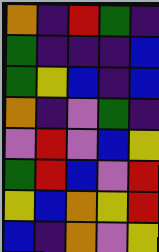[["orange", "indigo", "red", "green", "indigo"], ["green", "indigo", "indigo", "indigo", "blue"], ["green", "yellow", "blue", "indigo", "blue"], ["orange", "indigo", "violet", "green", "indigo"], ["violet", "red", "violet", "blue", "yellow"], ["green", "red", "blue", "violet", "red"], ["yellow", "blue", "orange", "yellow", "red"], ["blue", "indigo", "orange", "violet", "yellow"]]